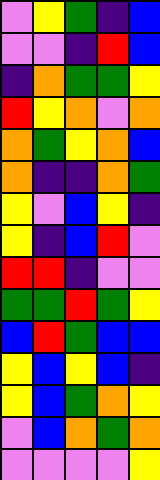[["violet", "yellow", "green", "indigo", "blue"], ["violet", "violet", "indigo", "red", "blue"], ["indigo", "orange", "green", "green", "yellow"], ["red", "yellow", "orange", "violet", "orange"], ["orange", "green", "yellow", "orange", "blue"], ["orange", "indigo", "indigo", "orange", "green"], ["yellow", "violet", "blue", "yellow", "indigo"], ["yellow", "indigo", "blue", "red", "violet"], ["red", "red", "indigo", "violet", "violet"], ["green", "green", "red", "green", "yellow"], ["blue", "red", "green", "blue", "blue"], ["yellow", "blue", "yellow", "blue", "indigo"], ["yellow", "blue", "green", "orange", "yellow"], ["violet", "blue", "orange", "green", "orange"], ["violet", "violet", "violet", "violet", "yellow"]]